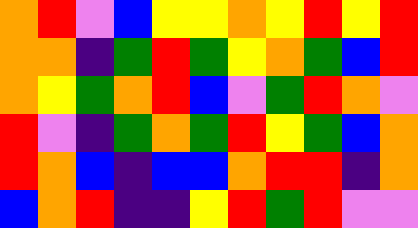[["orange", "red", "violet", "blue", "yellow", "yellow", "orange", "yellow", "red", "yellow", "red"], ["orange", "orange", "indigo", "green", "red", "green", "yellow", "orange", "green", "blue", "red"], ["orange", "yellow", "green", "orange", "red", "blue", "violet", "green", "red", "orange", "violet"], ["red", "violet", "indigo", "green", "orange", "green", "red", "yellow", "green", "blue", "orange"], ["red", "orange", "blue", "indigo", "blue", "blue", "orange", "red", "red", "indigo", "orange"], ["blue", "orange", "red", "indigo", "indigo", "yellow", "red", "green", "red", "violet", "violet"]]